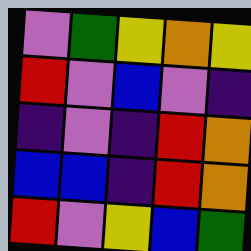[["violet", "green", "yellow", "orange", "yellow"], ["red", "violet", "blue", "violet", "indigo"], ["indigo", "violet", "indigo", "red", "orange"], ["blue", "blue", "indigo", "red", "orange"], ["red", "violet", "yellow", "blue", "green"]]